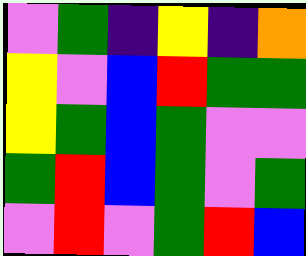[["violet", "green", "indigo", "yellow", "indigo", "orange"], ["yellow", "violet", "blue", "red", "green", "green"], ["yellow", "green", "blue", "green", "violet", "violet"], ["green", "red", "blue", "green", "violet", "green"], ["violet", "red", "violet", "green", "red", "blue"]]